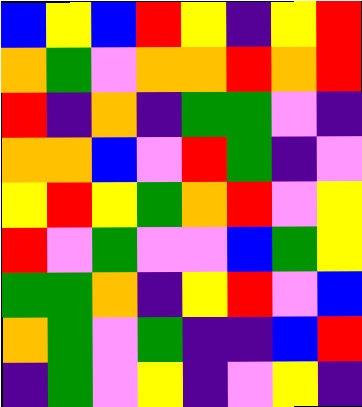[["blue", "yellow", "blue", "red", "yellow", "indigo", "yellow", "red"], ["orange", "green", "violet", "orange", "orange", "red", "orange", "red"], ["red", "indigo", "orange", "indigo", "green", "green", "violet", "indigo"], ["orange", "orange", "blue", "violet", "red", "green", "indigo", "violet"], ["yellow", "red", "yellow", "green", "orange", "red", "violet", "yellow"], ["red", "violet", "green", "violet", "violet", "blue", "green", "yellow"], ["green", "green", "orange", "indigo", "yellow", "red", "violet", "blue"], ["orange", "green", "violet", "green", "indigo", "indigo", "blue", "red"], ["indigo", "green", "violet", "yellow", "indigo", "violet", "yellow", "indigo"]]